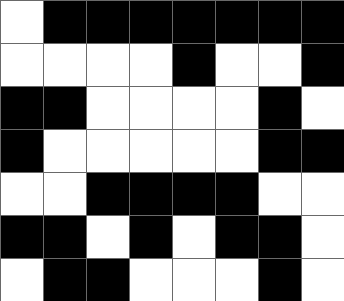[["white", "black", "black", "black", "black", "black", "black", "black"], ["white", "white", "white", "white", "black", "white", "white", "black"], ["black", "black", "white", "white", "white", "white", "black", "white"], ["black", "white", "white", "white", "white", "white", "black", "black"], ["white", "white", "black", "black", "black", "black", "white", "white"], ["black", "black", "white", "black", "white", "black", "black", "white"], ["white", "black", "black", "white", "white", "white", "black", "white"]]